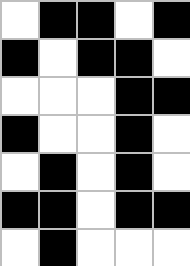[["white", "black", "black", "white", "black"], ["black", "white", "black", "black", "white"], ["white", "white", "white", "black", "black"], ["black", "white", "white", "black", "white"], ["white", "black", "white", "black", "white"], ["black", "black", "white", "black", "black"], ["white", "black", "white", "white", "white"]]